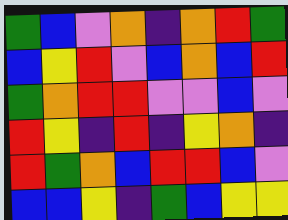[["green", "blue", "violet", "orange", "indigo", "orange", "red", "green"], ["blue", "yellow", "red", "violet", "blue", "orange", "blue", "red"], ["green", "orange", "red", "red", "violet", "violet", "blue", "violet"], ["red", "yellow", "indigo", "red", "indigo", "yellow", "orange", "indigo"], ["red", "green", "orange", "blue", "red", "red", "blue", "violet"], ["blue", "blue", "yellow", "indigo", "green", "blue", "yellow", "yellow"]]